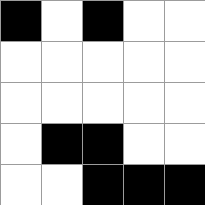[["black", "white", "black", "white", "white"], ["white", "white", "white", "white", "white"], ["white", "white", "white", "white", "white"], ["white", "black", "black", "white", "white"], ["white", "white", "black", "black", "black"]]